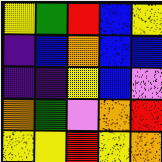[["yellow", "green", "red", "blue", "yellow"], ["indigo", "blue", "orange", "blue", "blue"], ["indigo", "indigo", "yellow", "blue", "violet"], ["orange", "green", "violet", "orange", "red"], ["yellow", "yellow", "red", "yellow", "orange"]]